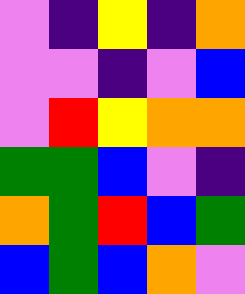[["violet", "indigo", "yellow", "indigo", "orange"], ["violet", "violet", "indigo", "violet", "blue"], ["violet", "red", "yellow", "orange", "orange"], ["green", "green", "blue", "violet", "indigo"], ["orange", "green", "red", "blue", "green"], ["blue", "green", "blue", "orange", "violet"]]